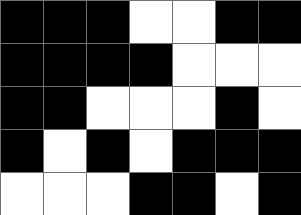[["black", "black", "black", "white", "white", "black", "black"], ["black", "black", "black", "black", "white", "white", "white"], ["black", "black", "white", "white", "white", "black", "white"], ["black", "white", "black", "white", "black", "black", "black"], ["white", "white", "white", "black", "black", "white", "black"]]